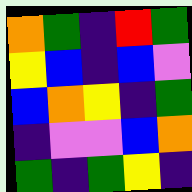[["orange", "green", "indigo", "red", "green"], ["yellow", "blue", "indigo", "blue", "violet"], ["blue", "orange", "yellow", "indigo", "green"], ["indigo", "violet", "violet", "blue", "orange"], ["green", "indigo", "green", "yellow", "indigo"]]